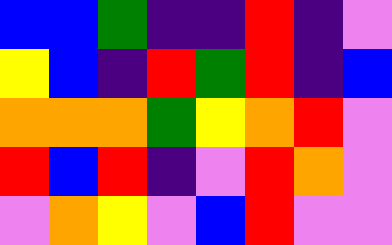[["blue", "blue", "green", "indigo", "indigo", "red", "indigo", "violet"], ["yellow", "blue", "indigo", "red", "green", "red", "indigo", "blue"], ["orange", "orange", "orange", "green", "yellow", "orange", "red", "violet"], ["red", "blue", "red", "indigo", "violet", "red", "orange", "violet"], ["violet", "orange", "yellow", "violet", "blue", "red", "violet", "violet"]]